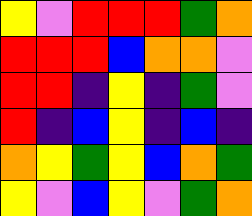[["yellow", "violet", "red", "red", "red", "green", "orange"], ["red", "red", "red", "blue", "orange", "orange", "violet"], ["red", "red", "indigo", "yellow", "indigo", "green", "violet"], ["red", "indigo", "blue", "yellow", "indigo", "blue", "indigo"], ["orange", "yellow", "green", "yellow", "blue", "orange", "green"], ["yellow", "violet", "blue", "yellow", "violet", "green", "orange"]]